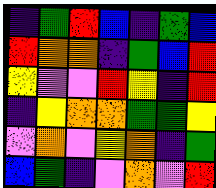[["indigo", "green", "red", "blue", "indigo", "green", "blue"], ["red", "orange", "orange", "indigo", "green", "blue", "red"], ["yellow", "violet", "violet", "red", "yellow", "indigo", "red"], ["indigo", "yellow", "orange", "orange", "green", "green", "yellow"], ["violet", "orange", "violet", "yellow", "orange", "indigo", "green"], ["blue", "green", "indigo", "violet", "orange", "violet", "red"]]